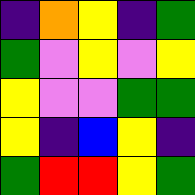[["indigo", "orange", "yellow", "indigo", "green"], ["green", "violet", "yellow", "violet", "yellow"], ["yellow", "violet", "violet", "green", "green"], ["yellow", "indigo", "blue", "yellow", "indigo"], ["green", "red", "red", "yellow", "green"]]